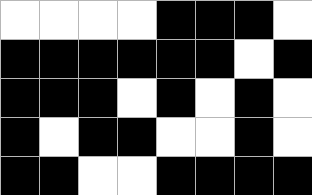[["white", "white", "white", "white", "black", "black", "black", "white"], ["black", "black", "black", "black", "black", "black", "white", "black"], ["black", "black", "black", "white", "black", "white", "black", "white"], ["black", "white", "black", "black", "white", "white", "black", "white"], ["black", "black", "white", "white", "black", "black", "black", "black"]]